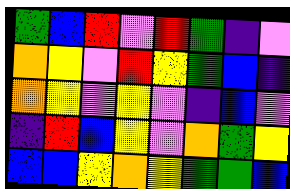[["green", "blue", "red", "violet", "red", "green", "indigo", "violet"], ["orange", "yellow", "violet", "red", "yellow", "green", "blue", "indigo"], ["orange", "yellow", "violet", "yellow", "violet", "indigo", "blue", "violet"], ["indigo", "red", "blue", "yellow", "violet", "orange", "green", "yellow"], ["blue", "blue", "yellow", "orange", "yellow", "green", "green", "blue"]]